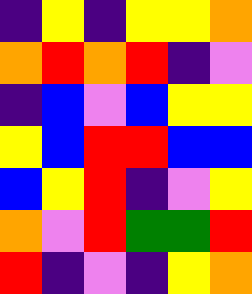[["indigo", "yellow", "indigo", "yellow", "yellow", "orange"], ["orange", "red", "orange", "red", "indigo", "violet"], ["indigo", "blue", "violet", "blue", "yellow", "yellow"], ["yellow", "blue", "red", "red", "blue", "blue"], ["blue", "yellow", "red", "indigo", "violet", "yellow"], ["orange", "violet", "red", "green", "green", "red"], ["red", "indigo", "violet", "indigo", "yellow", "orange"]]